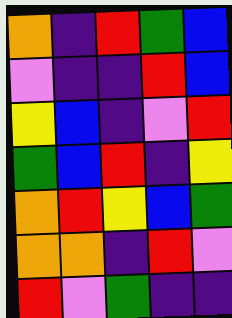[["orange", "indigo", "red", "green", "blue"], ["violet", "indigo", "indigo", "red", "blue"], ["yellow", "blue", "indigo", "violet", "red"], ["green", "blue", "red", "indigo", "yellow"], ["orange", "red", "yellow", "blue", "green"], ["orange", "orange", "indigo", "red", "violet"], ["red", "violet", "green", "indigo", "indigo"]]